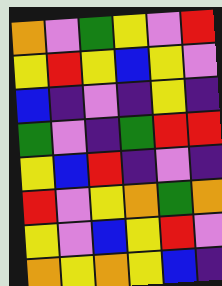[["orange", "violet", "green", "yellow", "violet", "red"], ["yellow", "red", "yellow", "blue", "yellow", "violet"], ["blue", "indigo", "violet", "indigo", "yellow", "indigo"], ["green", "violet", "indigo", "green", "red", "red"], ["yellow", "blue", "red", "indigo", "violet", "indigo"], ["red", "violet", "yellow", "orange", "green", "orange"], ["yellow", "violet", "blue", "yellow", "red", "violet"], ["orange", "yellow", "orange", "yellow", "blue", "indigo"]]